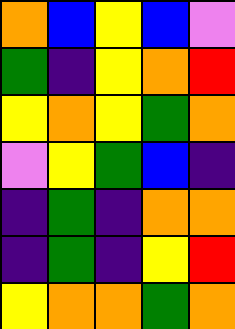[["orange", "blue", "yellow", "blue", "violet"], ["green", "indigo", "yellow", "orange", "red"], ["yellow", "orange", "yellow", "green", "orange"], ["violet", "yellow", "green", "blue", "indigo"], ["indigo", "green", "indigo", "orange", "orange"], ["indigo", "green", "indigo", "yellow", "red"], ["yellow", "orange", "orange", "green", "orange"]]